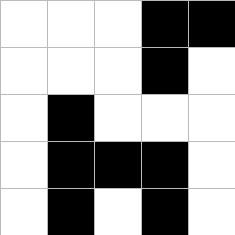[["white", "white", "white", "black", "black"], ["white", "white", "white", "black", "white"], ["white", "black", "white", "white", "white"], ["white", "black", "black", "black", "white"], ["white", "black", "white", "black", "white"]]